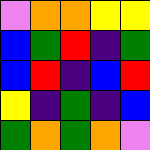[["violet", "orange", "orange", "yellow", "yellow"], ["blue", "green", "red", "indigo", "green"], ["blue", "red", "indigo", "blue", "red"], ["yellow", "indigo", "green", "indigo", "blue"], ["green", "orange", "green", "orange", "violet"]]